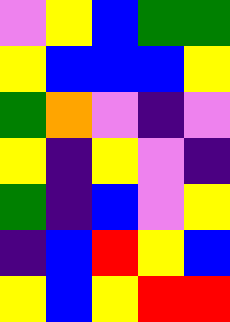[["violet", "yellow", "blue", "green", "green"], ["yellow", "blue", "blue", "blue", "yellow"], ["green", "orange", "violet", "indigo", "violet"], ["yellow", "indigo", "yellow", "violet", "indigo"], ["green", "indigo", "blue", "violet", "yellow"], ["indigo", "blue", "red", "yellow", "blue"], ["yellow", "blue", "yellow", "red", "red"]]